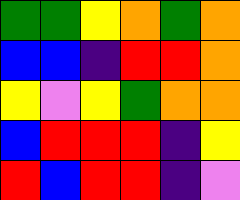[["green", "green", "yellow", "orange", "green", "orange"], ["blue", "blue", "indigo", "red", "red", "orange"], ["yellow", "violet", "yellow", "green", "orange", "orange"], ["blue", "red", "red", "red", "indigo", "yellow"], ["red", "blue", "red", "red", "indigo", "violet"]]